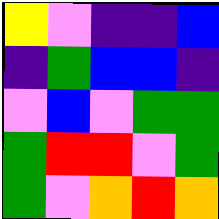[["yellow", "violet", "indigo", "indigo", "blue"], ["indigo", "green", "blue", "blue", "indigo"], ["violet", "blue", "violet", "green", "green"], ["green", "red", "red", "violet", "green"], ["green", "violet", "orange", "red", "orange"]]